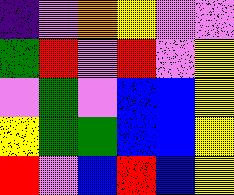[["indigo", "violet", "orange", "yellow", "violet", "violet"], ["green", "red", "violet", "red", "violet", "yellow"], ["violet", "green", "violet", "blue", "blue", "yellow"], ["yellow", "green", "green", "blue", "blue", "yellow"], ["red", "violet", "blue", "red", "blue", "yellow"]]